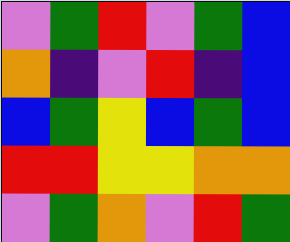[["violet", "green", "red", "violet", "green", "blue"], ["orange", "indigo", "violet", "red", "indigo", "blue"], ["blue", "green", "yellow", "blue", "green", "blue"], ["red", "red", "yellow", "yellow", "orange", "orange"], ["violet", "green", "orange", "violet", "red", "green"]]